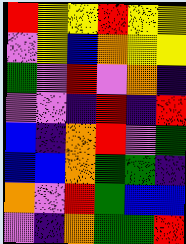[["red", "yellow", "yellow", "red", "yellow", "yellow"], ["violet", "yellow", "blue", "orange", "yellow", "yellow"], ["green", "violet", "red", "violet", "orange", "indigo"], ["violet", "violet", "indigo", "red", "indigo", "red"], ["blue", "indigo", "orange", "red", "violet", "green"], ["blue", "blue", "orange", "green", "green", "indigo"], ["orange", "violet", "red", "green", "blue", "blue"], ["violet", "indigo", "orange", "green", "green", "red"]]